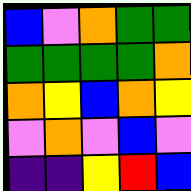[["blue", "violet", "orange", "green", "green"], ["green", "green", "green", "green", "orange"], ["orange", "yellow", "blue", "orange", "yellow"], ["violet", "orange", "violet", "blue", "violet"], ["indigo", "indigo", "yellow", "red", "blue"]]